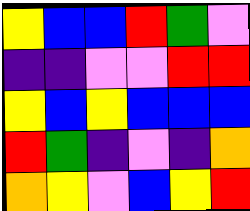[["yellow", "blue", "blue", "red", "green", "violet"], ["indigo", "indigo", "violet", "violet", "red", "red"], ["yellow", "blue", "yellow", "blue", "blue", "blue"], ["red", "green", "indigo", "violet", "indigo", "orange"], ["orange", "yellow", "violet", "blue", "yellow", "red"]]